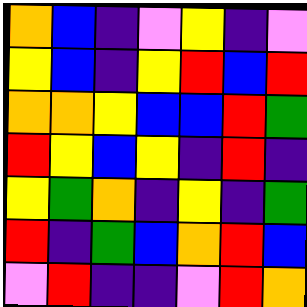[["orange", "blue", "indigo", "violet", "yellow", "indigo", "violet"], ["yellow", "blue", "indigo", "yellow", "red", "blue", "red"], ["orange", "orange", "yellow", "blue", "blue", "red", "green"], ["red", "yellow", "blue", "yellow", "indigo", "red", "indigo"], ["yellow", "green", "orange", "indigo", "yellow", "indigo", "green"], ["red", "indigo", "green", "blue", "orange", "red", "blue"], ["violet", "red", "indigo", "indigo", "violet", "red", "orange"]]